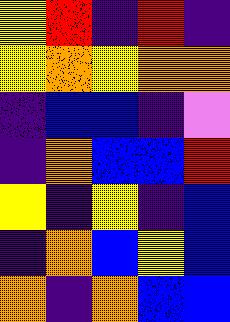[["yellow", "red", "indigo", "red", "indigo"], ["yellow", "orange", "yellow", "orange", "orange"], ["indigo", "blue", "blue", "indigo", "violet"], ["indigo", "orange", "blue", "blue", "red"], ["yellow", "indigo", "yellow", "indigo", "blue"], ["indigo", "orange", "blue", "yellow", "blue"], ["orange", "indigo", "orange", "blue", "blue"]]